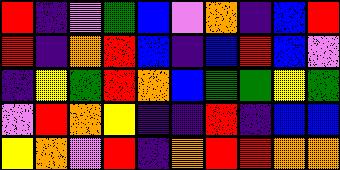[["red", "indigo", "violet", "green", "blue", "violet", "orange", "indigo", "blue", "red"], ["red", "indigo", "orange", "red", "blue", "indigo", "blue", "red", "blue", "violet"], ["indigo", "yellow", "green", "red", "orange", "blue", "green", "green", "yellow", "green"], ["violet", "red", "orange", "yellow", "indigo", "indigo", "red", "indigo", "blue", "blue"], ["yellow", "orange", "violet", "red", "indigo", "orange", "red", "red", "orange", "orange"]]